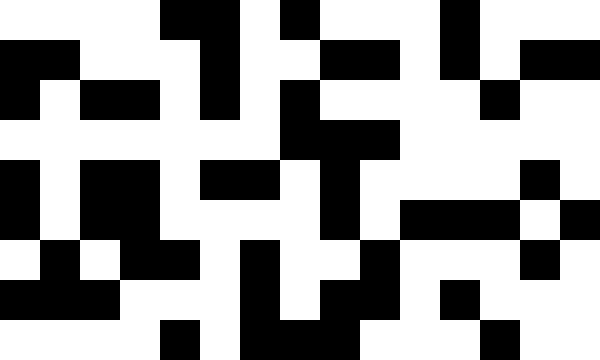[["white", "white", "white", "white", "black", "black", "white", "black", "white", "white", "white", "black", "white", "white", "white"], ["black", "black", "white", "white", "white", "black", "white", "white", "black", "black", "white", "black", "white", "black", "black"], ["black", "white", "black", "black", "white", "black", "white", "black", "white", "white", "white", "white", "black", "white", "white"], ["white", "white", "white", "white", "white", "white", "white", "black", "black", "black", "white", "white", "white", "white", "white"], ["black", "white", "black", "black", "white", "black", "black", "white", "black", "white", "white", "white", "white", "black", "white"], ["black", "white", "black", "black", "white", "white", "white", "white", "black", "white", "black", "black", "black", "white", "black"], ["white", "black", "white", "black", "black", "white", "black", "white", "white", "black", "white", "white", "white", "black", "white"], ["black", "black", "black", "white", "white", "white", "black", "white", "black", "black", "white", "black", "white", "white", "white"], ["white", "white", "white", "white", "black", "white", "black", "black", "black", "white", "white", "white", "black", "white", "white"]]